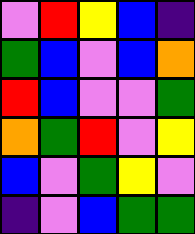[["violet", "red", "yellow", "blue", "indigo"], ["green", "blue", "violet", "blue", "orange"], ["red", "blue", "violet", "violet", "green"], ["orange", "green", "red", "violet", "yellow"], ["blue", "violet", "green", "yellow", "violet"], ["indigo", "violet", "blue", "green", "green"]]